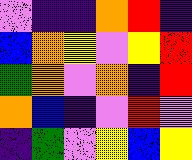[["violet", "indigo", "indigo", "orange", "red", "indigo"], ["blue", "orange", "yellow", "violet", "yellow", "red"], ["green", "orange", "violet", "orange", "indigo", "red"], ["orange", "blue", "indigo", "violet", "red", "violet"], ["indigo", "green", "violet", "yellow", "blue", "yellow"]]